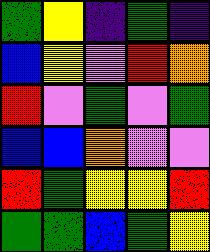[["green", "yellow", "indigo", "green", "indigo"], ["blue", "yellow", "violet", "red", "orange"], ["red", "violet", "green", "violet", "green"], ["blue", "blue", "orange", "violet", "violet"], ["red", "green", "yellow", "yellow", "red"], ["green", "green", "blue", "green", "yellow"]]